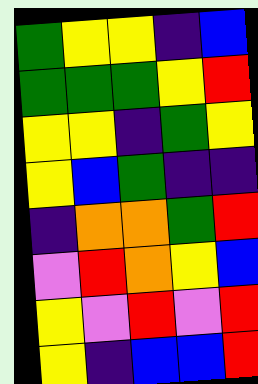[["green", "yellow", "yellow", "indigo", "blue"], ["green", "green", "green", "yellow", "red"], ["yellow", "yellow", "indigo", "green", "yellow"], ["yellow", "blue", "green", "indigo", "indigo"], ["indigo", "orange", "orange", "green", "red"], ["violet", "red", "orange", "yellow", "blue"], ["yellow", "violet", "red", "violet", "red"], ["yellow", "indigo", "blue", "blue", "red"]]